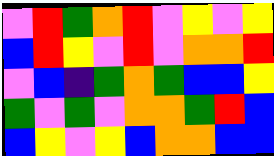[["violet", "red", "green", "orange", "red", "violet", "yellow", "violet", "yellow"], ["blue", "red", "yellow", "violet", "red", "violet", "orange", "orange", "red"], ["violet", "blue", "indigo", "green", "orange", "green", "blue", "blue", "yellow"], ["green", "violet", "green", "violet", "orange", "orange", "green", "red", "blue"], ["blue", "yellow", "violet", "yellow", "blue", "orange", "orange", "blue", "blue"]]